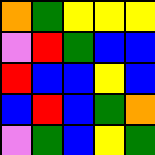[["orange", "green", "yellow", "yellow", "yellow"], ["violet", "red", "green", "blue", "blue"], ["red", "blue", "blue", "yellow", "blue"], ["blue", "red", "blue", "green", "orange"], ["violet", "green", "blue", "yellow", "green"]]